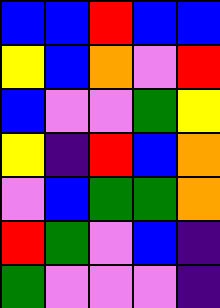[["blue", "blue", "red", "blue", "blue"], ["yellow", "blue", "orange", "violet", "red"], ["blue", "violet", "violet", "green", "yellow"], ["yellow", "indigo", "red", "blue", "orange"], ["violet", "blue", "green", "green", "orange"], ["red", "green", "violet", "blue", "indigo"], ["green", "violet", "violet", "violet", "indigo"]]